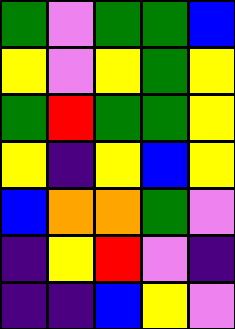[["green", "violet", "green", "green", "blue"], ["yellow", "violet", "yellow", "green", "yellow"], ["green", "red", "green", "green", "yellow"], ["yellow", "indigo", "yellow", "blue", "yellow"], ["blue", "orange", "orange", "green", "violet"], ["indigo", "yellow", "red", "violet", "indigo"], ["indigo", "indigo", "blue", "yellow", "violet"]]